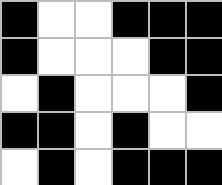[["black", "white", "white", "black", "black", "black"], ["black", "white", "white", "white", "black", "black"], ["white", "black", "white", "white", "white", "black"], ["black", "black", "white", "black", "white", "white"], ["white", "black", "white", "black", "black", "black"]]